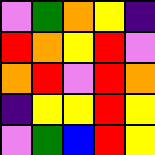[["violet", "green", "orange", "yellow", "indigo"], ["red", "orange", "yellow", "red", "violet"], ["orange", "red", "violet", "red", "orange"], ["indigo", "yellow", "yellow", "red", "yellow"], ["violet", "green", "blue", "red", "yellow"]]